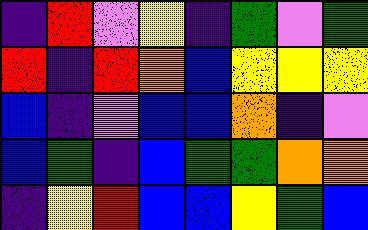[["indigo", "red", "violet", "yellow", "indigo", "green", "violet", "green"], ["red", "indigo", "red", "orange", "blue", "yellow", "yellow", "yellow"], ["blue", "indigo", "violet", "blue", "blue", "orange", "indigo", "violet"], ["blue", "green", "indigo", "blue", "green", "green", "orange", "orange"], ["indigo", "yellow", "red", "blue", "blue", "yellow", "green", "blue"]]